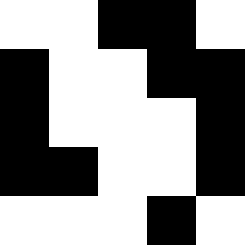[["white", "white", "black", "black", "white"], ["black", "white", "white", "black", "black"], ["black", "white", "white", "white", "black"], ["black", "black", "white", "white", "black"], ["white", "white", "white", "black", "white"]]